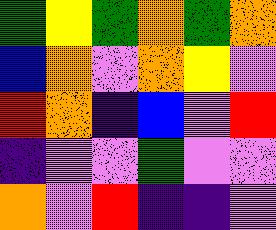[["green", "yellow", "green", "orange", "green", "orange"], ["blue", "orange", "violet", "orange", "yellow", "violet"], ["red", "orange", "indigo", "blue", "violet", "red"], ["indigo", "violet", "violet", "green", "violet", "violet"], ["orange", "violet", "red", "indigo", "indigo", "violet"]]